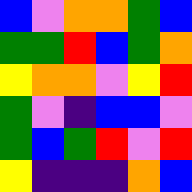[["blue", "violet", "orange", "orange", "green", "blue"], ["green", "green", "red", "blue", "green", "orange"], ["yellow", "orange", "orange", "violet", "yellow", "red"], ["green", "violet", "indigo", "blue", "blue", "violet"], ["green", "blue", "green", "red", "violet", "red"], ["yellow", "indigo", "indigo", "indigo", "orange", "blue"]]